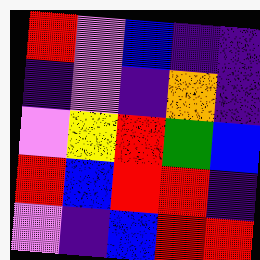[["red", "violet", "blue", "indigo", "indigo"], ["indigo", "violet", "indigo", "orange", "indigo"], ["violet", "yellow", "red", "green", "blue"], ["red", "blue", "red", "red", "indigo"], ["violet", "indigo", "blue", "red", "red"]]